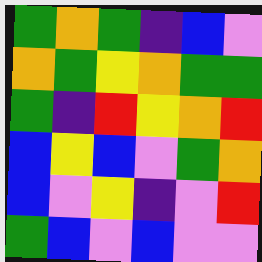[["green", "orange", "green", "indigo", "blue", "violet"], ["orange", "green", "yellow", "orange", "green", "green"], ["green", "indigo", "red", "yellow", "orange", "red"], ["blue", "yellow", "blue", "violet", "green", "orange"], ["blue", "violet", "yellow", "indigo", "violet", "red"], ["green", "blue", "violet", "blue", "violet", "violet"]]